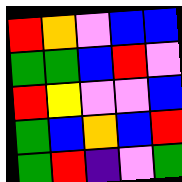[["red", "orange", "violet", "blue", "blue"], ["green", "green", "blue", "red", "violet"], ["red", "yellow", "violet", "violet", "blue"], ["green", "blue", "orange", "blue", "red"], ["green", "red", "indigo", "violet", "green"]]